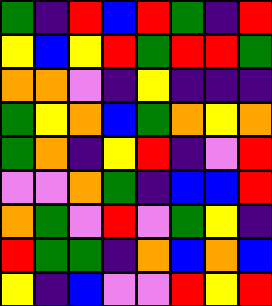[["green", "indigo", "red", "blue", "red", "green", "indigo", "red"], ["yellow", "blue", "yellow", "red", "green", "red", "red", "green"], ["orange", "orange", "violet", "indigo", "yellow", "indigo", "indigo", "indigo"], ["green", "yellow", "orange", "blue", "green", "orange", "yellow", "orange"], ["green", "orange", "indigo", "yellow", "red", "indigo", "violet", "red"], ["violet", "violet", "orange", "green", "indigo", "blue", "blue", "red"], ["orange", "green", "violet", "red", "violet", "green", "yellow", "indigo"], ["red", "green", "green", "indigo", "orange", "blue", "orange", "blue"], ["yellow", "indigo", "blue", "violet", "violet", "red", "yellow", "red"]]